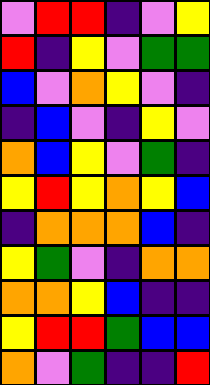[["violet", "red", "red", "indigo", "violet", "yellow"], ["red", "indigo", "yellow", "violet", "green", "green"], ["blue", "violet", "orange", "yellow", "violet", "indigo"], ["indigo", "blue", "violet", "indigo", "yellow", "violet"], ["orange", "blue", "yellow", "violet", "green", "indigo"], ["yellow", "red", "yellow", "orange", "yellow", "blue"], ["indigo", "orange", "orange", "orange", "blue", "indigo"], ["yellow", "green", "violet", "indigo", "orange", "orange"], ["orange", "orange", "yellow", "blue", "indigo", "indigo"], ["yellow", "red", "red", "green", "blue", "blue"], ["orange", "violet", "green", "indigo", "indigo", "red"]]